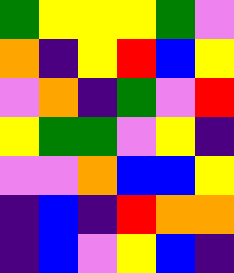[["green", "yellow", "yellow", "yellow", "green", "violet"], ["orange", "indigo", "yellow", "red", "blue", "yellow"], ["violet", "orange", "indigo", "green", "violet", "red"], ["yellow", "green", "green", "violet", "yellow", "indigo"], ["violet", "violet", "orange", "blue", "blue", "yellow"], ["indigo", "blue", "indigo", "red", "orange", "orange"], ["indigo", "blue", "violet", "yellow", "blue", "indigo"]]